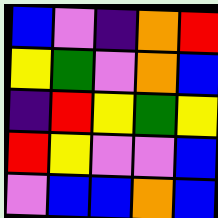[["blue", "violet", "indigo", "orange", "red"], ["yellow", "green", "violet", "orange", "blue"], ["indigo", "red", "yellow", "green", "yellow"], ["red", "yellow", "violet", "violet", "blue"], ["violet", "blue", "blue", "orange", "blue"]]